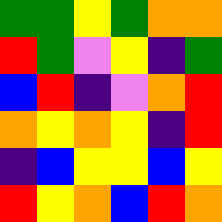[["green", "green", "yellow", "green", "orange", "orange"], ["red", "green", "violet", "yellow", "indigo", "green"], ["blue", "red", "indigo", "violet", "orange", "red"], ["orange", "yellow", "orange", "yellow", "indigo", "red"], ["indigo", "blue", "yellow", "yellow", "blue", "yellow"], ["red", "yellow", "orange", "blue", "red", "orange"]]